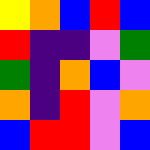[["yellow", "orange", "blue", "red", "blue"], ["red", "indigo", "indigo", "violet", "green"], ["green", "indigo", "orange", "blue", "violet"], ["orange", "indigo", "red", "violet", "orange"], ["blue", "red", "red", "violet", "blue"]]